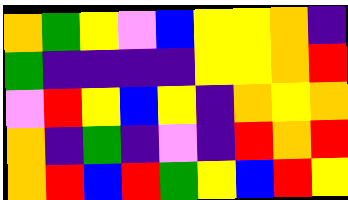[["orange", "green", "yellow", "violet", "blue", "yellow", "yellow", "orange", "indigo"], ["green", "indigo", "indigo", "indigo", "indigo", "yellow", "yellow", "orange", "red"], ["violet", "red", "yellow", "blue", "yellow", "indigo", "orange", "yellow", "orange"], ["orange", "indigo", "green", "indigo", "violet", "indigo", "red", "orange", "red"], ["orange", "red", "blue", "red", "green", "yellow", "blue", "red", "yellow"]]